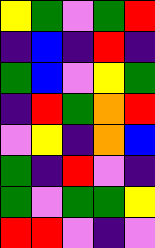[["yellow", "green", "violet", "green", "red"], ["indigo", "blue", "indigo", "red", "indigo"], ["green", "blue", "violet", "yellow", "green"], ["indigo", "red", "green", "orange", "red"], ["violet", "yellow", "indigo", "orange", "blue"], ["green", "indigo", "red", "violet", "indigo"], ["green", "violet", "green", "green", "yellow"], ["red", "red", "violet", "indigo", "violet"]]